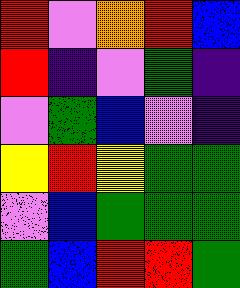[["red", "violet", "orange", "red", "blue"], ["red", "indigo", "violet", "green", "indigo"], ["violet", "green", "blue", "violet", "indigo"], ["yellow", "red", "yellow", "green", "green"], ["violet", "blue", "green", "green", "green"], ["green", "blue", "red", "red", "green"]]